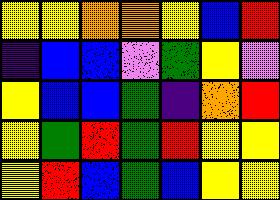[["yellow", "yellow", "orange", "orange", "yellow", "blue", "red"], ["indigo", "blue", "blue", "violet", "green", "yellow", "violet"], ["yellow", "blue", "blue", "green", "indigo", "orange", "red"], ["yellow", "green", "red", "green", "red", "yellow", "yellow"], ["yellow", "red", "blue", "green", "blue", "yellow", "yellow"]]